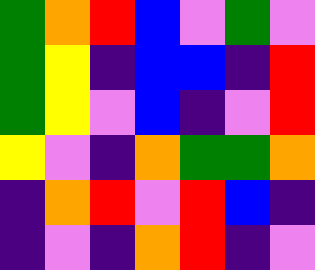[["green", "orange", "red", "blue", "violet", "green", "violet"], ["green", "yellow", "indigo", "blue", "blue", "indigo", "red"], ["green", "yellow", "violet", "blue", "indigo", "violet", "red"], ["yellow", "violet", "indigo", "orange", "green", "green", "orange"], ["indigo", "orange", "red", "violet", "red", "blue", "indigo"], ["indigo", "violet", "indigo", "orange", "red", "indigo", "violet"]]